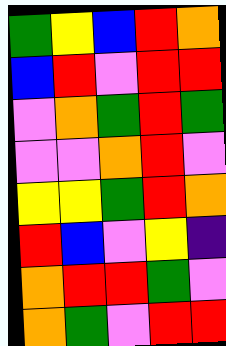[["green", "yellow", "blue", "red", "orange"], ["blue", "red", "violet", "red", "red"], ["violet", "orange", "green", "red", "green"], ["violet", "violet", "orange", "red", "violet"], ["yellow", "yellow", "green", "red", "orange"], ["red", "blue", "violet", "yellow", "indigo"], ["orange", "red", "red", "green", "violet"], ["orange", "green", "violet", "red", "red"]]